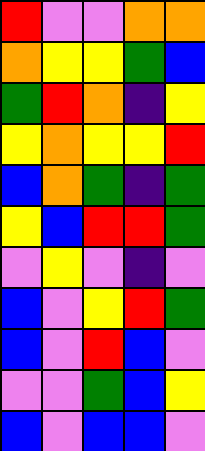[["red", "violet", "violet", "orange", "orange"], ["orange", "yellow", "yellow", "green", "blue"], ["green", "red", "orange", "indigo", "yellow"], ["yellow", "orange", "yellow", "yellow", "red"], ["blue", "orange", "green", "indigo", "green"], ["yellow", "blue", "red", "red", "green"], ["violet", "yellow", "violet", "indigo", "violet"], ["blue", "violet", "yellow", "red", "green"], ["blue", "violet", "red", "blue", "violet"], ["violet", "violet", "green", "blue", "yellow"], ["blue", "violet", "blue", "blue", "violet"]]